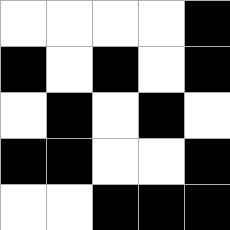[["white", "white", "white", "white", "black"], ["black", "white", "black", "white", "black"], ["white", "black", "white", "black", "white"], ["black", "black", "white", "white", "black"], ["white", "white", "black", "black", "black"]]